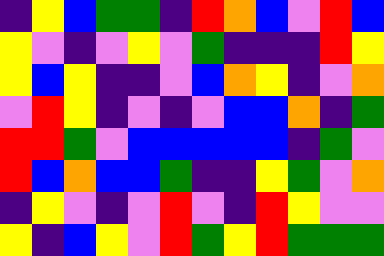[["indigo", "yellow", "blue", "green", "green", "indigo", "red", "orange", "blue", "violet", "red", "blue"], ["yellow", "violet", "indigo", "violet", "yellow", "violet", "green", "indigo", "indigo", "indigo", "red", "yellow"], ["yellow", "blue", "yellow", "indigo", "indigo", "violet", "blue", "orange", "yellow", "indigo", "violet", "orange"], ["violet", "red", "yellow", "indigo", "violet", "indigo", "violet", "blue", "blue", "orange", "indigo", "green"], ["red", "red", "green", "violet", "blue", "blue", "blue", "blue", "blue", "indigo", "green", "violet"], ["red", "blue", "orange", "blue", "blue", "green", "indigo", "indigo", "yellow", "green", "violet", "orange"], ["indigo", "yellow", "violet", "indigo", "violet", "red", "violet", "indigo", "red", "yellow", "violet", "violet"], ["yellow", "indigo", "blue", "yellow", "violet", "red", "green", "yellow", "red", "green", "green", "green"]]